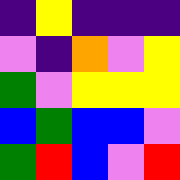[["indigo", "yellow", "indigo", "indigo", "indigo"], ["violet", "indigo", "orange", "violet", "yellow"], ["green", "violet", "yellow", "yellow", "yellow"], ["blue", "green", "blue", "blue", "violet"], ["green", "red", "blue", "violet", "red"]]